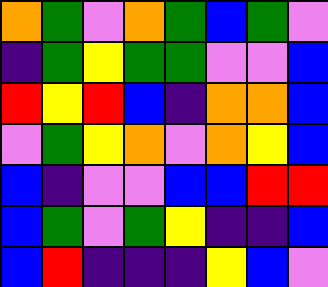[["orange", "green", "violet", "orange", "green", "blue", "green", "violet"], ["indigo", "green", "yellow", "green", "green", "violet", "violet", "blue"], ["red", "yellow", "red", "blue", "indigo", "orange", "orange", "blue"], ["violet", "green", "yellow", "orange", "violet", "orange", "yellow", "blue"], ["blue", "indigo", "violet", "violet", "blue", "blue", "red", "red"], ["blue", "green", "violet", "green", "yellow", "indigo", "indigo", "blue"], ["blue", "red", "indigo", "indigo", "indigo", "yellow", "blue", "violet"]]